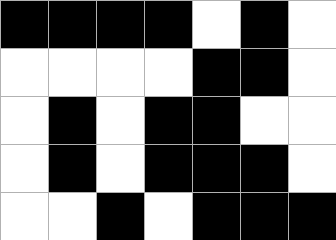[["black", "black", "black", "black", "white", "black", "white"], ["white", "white", "white", "white", "black", "black", "white"], ["white", "black", "white", "black", "black", "white", "white"], ["white", "black", "white", "black", "black", "black", "white"], ["white", "white", "black", "white", "black", "black", "black"]]